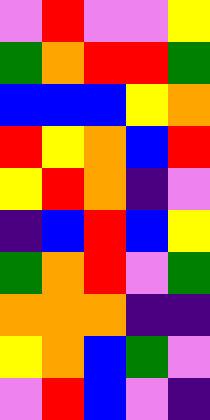[["violet", "red", "violet", "violet", "yellow"], ["green", "orange", "red", "red", "green"], ["blue", "blue", "blue", "yellow", "orange"], ["red", "yellow", "orange", "blue", "red"], ["yellow", "red", "orange", "indigo", "violet"], ["indigo", "blue", "red", "blue", "yellow"], ["green", "orange", "red", "violet", "green"], ["orange", "orange", "orange", "indigo", "indigo"], ["yellow", "orange", "blue", "green", "violet"], ["violet", "red", "blue", "violet", "indigo"]]